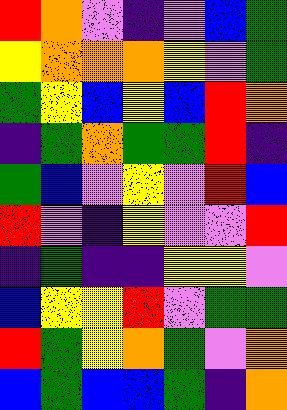[["red", "orange", "violet", "indigo", "violet", "blue", "green"], ["yellow", "orange", "orange", "orange", "yellow", "violet", "green"], ["green", "yellow", "blue", "yellow", "blue", "red", "orange"], ["indigo", "green", "orange", "green", "green", "red", "indigo"], ["green", "blue", "violet", "yellow", "violet", "red", "blue"], ["red", "violet", "indigo", "yellow", "violet", "violet", "red"], ["indigo", "green", "indigo", "indigo", "yellow", "yellow", "violet"], ["blue", "yellow", "yellow", "red", "violet", "green", "green"], ["red", "green", "yellow", "orange", "green", "violet", "orange"], ["blue", "green", "blue", "blue", "green", "indigo", "orange"]]